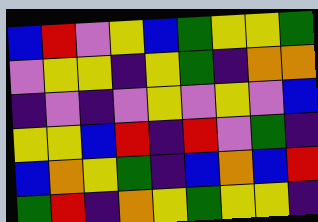[["blue", "red", "violet", "yellow", "blue", "green", "yellow", "yellow", "green"], ["violet", "yellow", "yellow", "indigo", "yellow", "green", "indigo", "orange", "orange"], ["indigo", "violet", "indigo", "violet", "yellow", "violet", "yellow", "violet", "blue"], ["yellow", "yellow", "blue", "red", "indigo", "red", "violet", "green", "indigo"], ["blue", "orange", "yellow", "green", "indigo", "blue", "orange", "blue", "red"], ["green", "red", "indigo", "orange", "yellow", "green", "yellow", "yellow", "indigo"]]